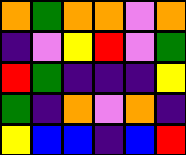[["orange", "green", "orange", "orange", "violet", "orange"], ["indigo", "violet", "yellow", "red", "violet", "green"], ["red", "green", "indigo", "indigo", "indigo", "yellow"], ["green", "indigo", "orange", "violet", "orange", "indigo"], ["yellow", "blue", "blue", "indigo", "blue", "red"]]